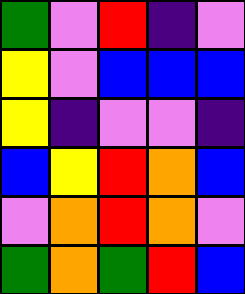[["green", "violet", "red", "indigo", "violet"], ["yellow", "violet", "blue", "blue", "blue"], ["yellow", "indigo", "violet", "violet", "indigo"], ["blue", "yellow", "red", "orange", "blue"], ["violet", "orange", "red", "orange", "violet"], ["green", "orange", "green", "red", "blue"]]